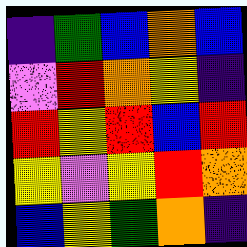[["indigo", "green", "blue", "orange", "blue"], ["violet", "red", "orange", "yellow", "indigo"], ["red", "yellow", "red", "blue", "red"], ["yellow", "violet", "yellow", "red", "orange"], ["blue", "yellow", "green", "orange", "indigo"]]